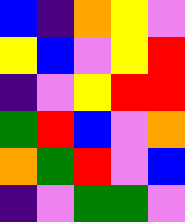[["blue", "indigo", "orange", "yellow", "violet"], ["yellow", "blue", "violet", "yellow", "red"], ["indigo", "violet", "yellow", "red", "red"], ["green", "red", "blue", "violet", "orange"], ["orange", "green", "red", "violet", "blue"], ["indigo", "violet", "green", "green", "violet"]]